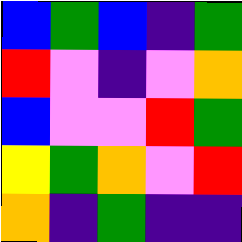[["blue", "green", "blue", "indigo", "green"], ["red", "violet", "indigo", "violet", "orange"], ["blue", "violet", "violet", "red", "green"], ["yellow", "green", "orange", "violet", "red"], ["orange", "indigo", "green", "indigo", "indigo"]]